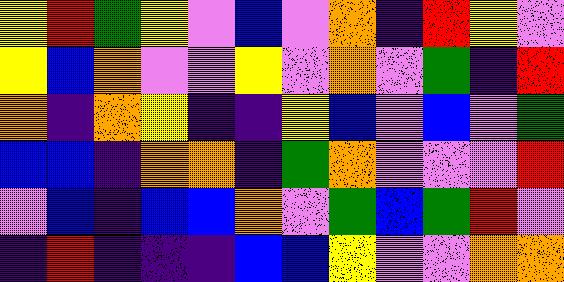[["yellow", "red", "green", "yellow", "violet", "blue", "violet", "orange", "indigo", "red", "yellow", "violet"], ["yellow", "blue", "orange", "violet", "violet", "yellow", "violet", "orange", "violet", "green", "indigo", "red"], ["orange", "indigo", "orange", "yellow", "indigo", "indigo", "yellow", "blue", "violet", "blue", "violet", "green"], ["blue", "blue", "indigo", "orange", "orange", "indigo", "green", "orange", "violet", "violet", "violet", "red"], ["violet", "blue", "indigo", "blue", "blue", "orange", "violet", "green", "blue", "green", "red", "violet"], ["indigo", "red", "indigo", "indigo", "indigo", "blue", "blue", "yellow", "violet", "violet", "orange", "orange"]]